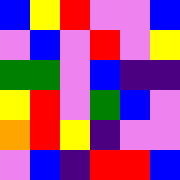[["blue", "yellow", "red", "violet", "violet", "blue"], ["violet", "blue", "violet", "red", "violet", "yellow"], ["green", "green", "violet", "blue", "indigo", "indigo"], ["yellow", "red", "violet", "green", "blue", "violet"], ["orange", "red", "yellow", "indigo", "violet", "violet"], ["violet", "blue", "indigo", "red", "red", "blue"]]